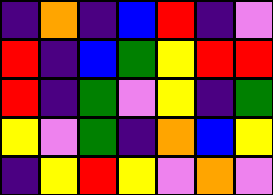[["indigo", "orange", "indigo", "blue", "red", "indigo", "violet"], ["red", "indigo", "blue", "green", "yellow", "red", "red"], ["red", "indigo", "green", "violet", "yellow", "indigo", "green"], ["yellow", "violet", "green", "indigo", "orange", "blue", "yellow"], ["indigo", "yellow", "red", "yellow", "violet", "orange", "violet"]]